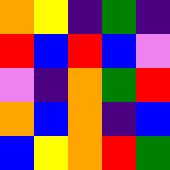[["orange", "yellow", "indigo", "green", "indigo"], ["red", "blue", "red", "blue", "violet"], ["violet", "indigo", "orange", "green", "red"], ["orange", "blue", "orange", "indigo", "blue"], ["blue", "yellow", "orange", "red", "green"]]